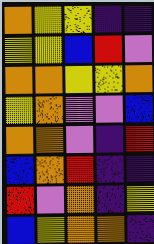[["orange", "yellow", "yellow", "indigo", "indigo"], ["yellow", "yellow", "blue", "red", "violet"], ["orange", "orange", "yellow", "yellow", "orange"], ["yellow", "orange", "violet", "violet", "blue"], ["orange", "orange", "violet", "indigo", "red"], ["blue", "orange", "red", "indigo", "indigo"], ["red", "violet", "orange", "indigo", "yellow"], ["blue", "yellow", "orange", "orange", "indigo"]]